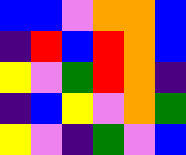[["blue", "blue", "violet", "orange", "orange", "blue"], ["indigo", "red", "blue", "red", "orange", "blue"], ["yellow", "violet", "green", "red", "orange", "indigo"], ["indigo", "blue", "yellow", "violet", "orange", "green"], ["yellow", "violet", "indigo", "green", "violet", "blue"]]